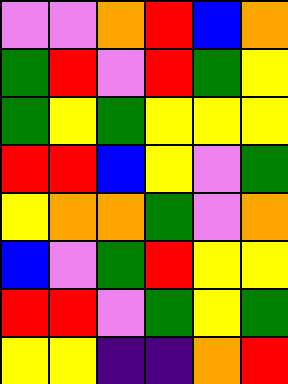[["violet", "violet", "orange", "red", "blue", "orange"], ["green", "red", "violet", "red", "green", "yellow"], ["green", "yellow", "green", "yellow", "yellow", "yellow"], ["red", "red", "blue", "yellow", "violet", "green"], ["yellow", "orange", "orange", "green", "violet", "orange"], ["blue", "violet", "green", "red", "yellow", "yellow"], ["red", "red", "violet", "green", "yellow", "green"], ["yellow", "yellow", "indigo", "indigo", "orange", "red"]]